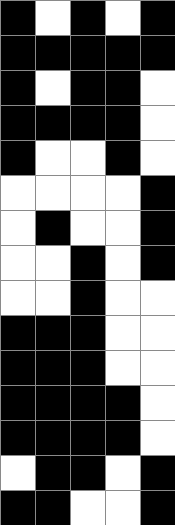[["black", "white", "black", "white", "black"], ["black", "black", "black", "black", "black"], ["black", "white", "black", "black", "white"], ["black", "black", "black", "black", "white"], ["black", "white", "white", "black", "white"], ["white", "white", "white", "white", "black"], ["white", "black", "white", "white", "black"], ["white", "white", "black", "white", "black"], ["white", "white", "black", "white", "white"], ["black", "black", "black", "white", "white"], ["black", "black", "black", "white", "white"], ["black", "black", "black", "black", "white"], ["black", "black", "black", "black", "white"], ["white", "black", "black", "white", "black"], ["black", "black", "white", "white", "black"]]